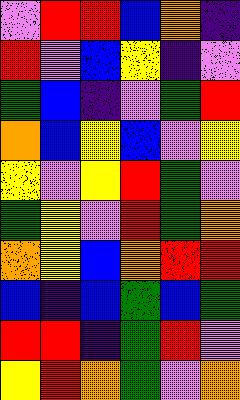[["violet", "red", "red", "blue", "orange", "indigo"], ["red", "violet", "blue", "yellow", "indigo", "violet"], ["green", "blue", "indigo", "violet", "green", "red"], ["orange", "blue", "yellow", "blue", "violet", "yellow"], ["yellow", "violet", "yellow", "red", "green", "violet"], ["green", "yellow", "violet", "red", "green", "orange"], ["orange", "yellow", "blue", "orange", "red", "red"], ["blue", "indigo", "blue", "green", "blue", "green"], ["red", "red", "indigo", "green", "red", "violet"], ["yellow", "red", "orange", "green", "violet", "orange"]]